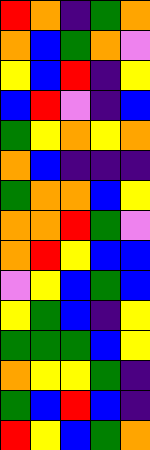[["red", "orange", "indigo", "green", "orange"], ["orange", "blue", "green", "orange", "violet"], ["yellow", "blue", "red", "indigo", "yellow"], ["blue", "red", "violet", "indigo", "blue"], ["green", "yellow", "orange", "yellow", "orange"], ["orange", "blue", "indigo", "indigo", "indigo"], ["green", "orange", "orange", "blue", "yellow"], ["orange", "orange", "red", "green", "violet"], ["orange", "red", "yellow", "blue", "blue"], ["violet", "yellow", "blue", "green", "blue"], ["yellow", "green", "blue", "indigo", "yellow"], ["green", "green", "green", "blue", "yellow"], ["orange", "yellow", "yellow", "green", "indigo"], ["green", "blue", "red", "blue", "indigo"], ["red", "yellow", "blue", "green", "orange"]]